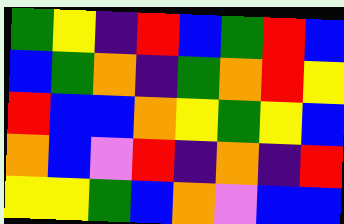[["green", "yellow", "indigo", "red", "blue", "green", "red", "blue"], ["blue", "green", "orange", "indigo", "green", "orange", "red", "yellow"], ["red", "blue", "blue", "orange", "yellow", "green", "yellow", "blue"], ["orange", "blue", "violet", "red", "indigo", "orange", "indigo", "red"], ["yellow", "yellow", "green", "blue", "orange", "violet", "blue", "blue"]]